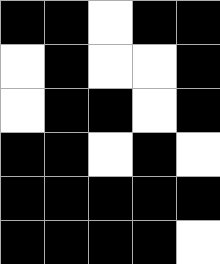[["black", "black", "white", "black", "black"], ["white", "black", "white", "white", "black"], ["white", "black", "black", "white", "black"], ["black", "black", "white", "black", "white"], ["black", "black", "black", "black", "black"], ["black", "black", "black", "black", "white"]]